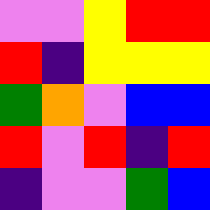[["violet", "violet", "yellow", "red", "red"], ["red", "indigo", "yellow", "yellow", "yellow"], ["green", "orange", "violet", "blue", "blue"], ["red", "violet", "red", "indigo", "red"], ["indigo", "violet", "violet", "green", "blue"]]